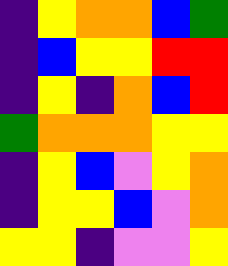[["indigo", "yellow", "orange", "orange", "blue", "green"], ["indigo", "blue", "yellow", "yellow", "red", "red"], ["indigo", "yellow", "indigo", "orange", "blue", "red"], ["green", "orange", "orange", "orange", "yellow", "yellow"], ["indigo", "yellow", "blue", "violet", "yellow", "orange"], ["indigo", "yellow", "yellow", "blue", "violet", "orange"], ["yellow", "yellow", "indigo", "violet", "violet", "yellow"]]